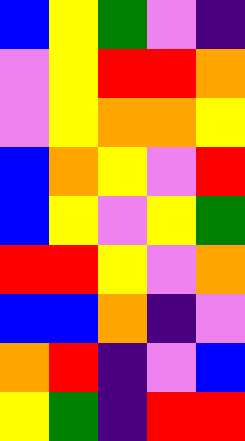[["blue", "yellow", "green", "violet", "indigo"], ["violet", "yellow", "red", "red", "orange"], ["violet", "yellow", "orange", "orange", "yellow"], ["blue", "orange", "yellow", "violet", "red"], ["blue", "yellow", "violet", "yellow", "green"], ["red", "red", "yellow", "violet", "orange"], ["blue", "blue", "orange", "indigo", "violet"], ["orange", "red", "indigo", "violet", "blue"], ["yellow", "green", "indigo", "red", "red"]]